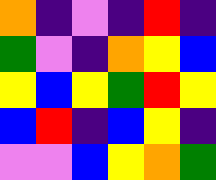[["orange", "indigo", "violet", "indigo", "red", "indigo"], ["green", "violet", "indigo", "orange", "yellow", "blue"], ["yellow", "blue", "yellow", "green", "red", "yellow"], ["blue", "red", "indigo", "blue", "yellow", "indigo"], ["violet", "violet", "blue", "yellow", "orange", "green"]]